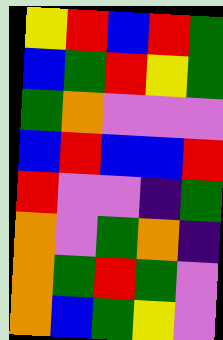[["yellow", "red", "blue", "red", "green"], ["blue", "green", "red", "yellow", "green"], ["green", "orange", "violet", "violet", "violet"], ["blue", "red", "blue", "blue", "red"], ["red", "violet", "violet", "indigo", "green"], ["orange", "violet", "green", "orange", "indigo"], ["orange", "green", "red", "green", "violet"], ["orange", "blue", "green", "yellow", "violet"]]